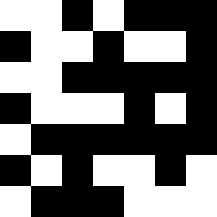[["white", "white", "black", "white", "black", "black", "black"], ["black", "white", "white", "black", "white", "white", "black"], ["white", "white", "black", "black", "black", "black", "black"], ["black", "white", "white", "white", "black", "white", "black"], ["white", "black", "black", "black", "black", "black", "black"], ["black", "white", "black", "white", "white", "black", "white"], ["white", "black", "black", "black", "white", "white", "white"]]